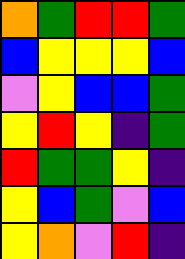[["orange", "green", "red", "red", "green"], ["blue", "yellow", "yellow", "yellow", "blue"], ["violet", "yellow", "blue", "blue", "green"], ["yellow", "red", "yellow", "indigo", "green"], ["red", "green", "green", "yellow", "indigo"], ["yellow", "blue", "green", "violet", "blue"], ["yellow", "orange", "violet", "red", "indigo"]]